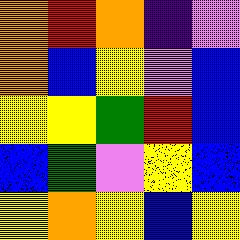[["orange", "red", "orange", "indigo", "violet"], ["orange", "blue", "yellow", "violet", "blue"], ["yellow", "yellow", "green", "red", "blue"], ["blue", "green", "violet", "yellow", "blue"], ["yellow", "orange", "yellow", "blue", "yellow"]]